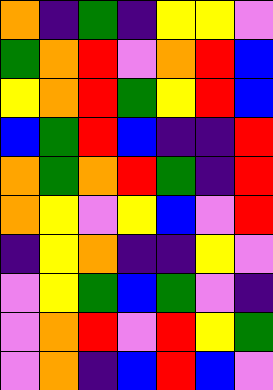[["orange", "indigo", "green", "indigo", "yellow", "yellow", "violet"], ["green", "orange", "red", "violet", "orange", "red", "blue"], ["yellow", "orange", "red", "green", "yellow", "red", "blue"], ["blue", "green", "red", "blue", "indigo", "indigo", "red"], ["orange", "green", "orange", "red", "green", "indigo", "red"], ["orange", "yellow", "violet", "yellow", "blue", "violet", "red"], ["indigo", "yellow", "orange", "indigo", "indigo", "yellow", "violet"], ["violet", "yellow", "green", "blue", "green", "violet", "indigo"], ["violet", "orange", "red", "violet", "red", "yellow", "green"], ["violet", "orange", "indigo", "blue", "red", "blue", "violet"]]